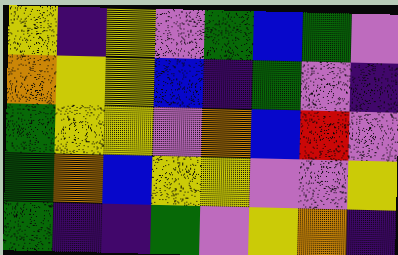[["yellow", "indigo", "yellow", "violet", "green", "blue", "green", "violet"], ["orange", "yellow", "yellow", "blue", "indigo", "green", "violet", "indigo"], ["green", "yellow", "yellow", "violet", "orange", "blue", "red", "violet"], ["green", "orange", "blue", "yellow", "yellow", "violet", "violet", "yellow"], ["green", "indigo", "indigo", "green", "violet", "yellow", "orange", "indigo"]]